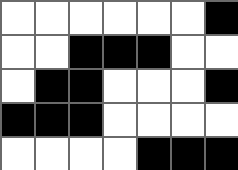[["white", "white", "white", "white", "white", "white", "black"], ["white", "white", "black", "black", "black", "white", "white"], ["white", "black", "black", "white", "white", "white", "black"], ["black", "black", "black", "white", "white", "white", "white"], ["white", "white", "white", "white", "black", "black", "black"]]